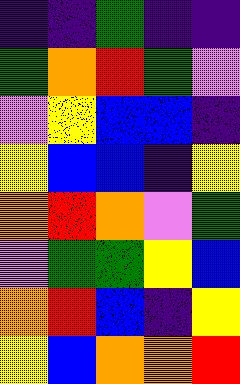[["indigo", "indigo", "green", "indigo", "indigo"], ["green", "orange", "red", "green", "violet"], ["violet", "yellow", "blue", "blue", "indigo"], ["yellow", "blue", "blue", "indigo", "yellow"], ["orange", "red", "orange", "violet", "green"], ["violet", "green", "green", "yellow", "blue"], ["orange", "red", "blue", "indigo", "yellow"], ["yellow", "blue", "orange", "orange", "red"]]